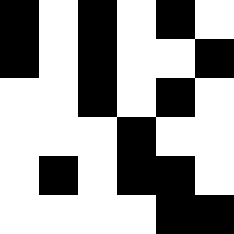[["black", "white", "black", "white", "black", "white"], ["black", "white", "black", "white", "white", "black"], ["white", "white", "black", "white", "black", "white"], ["white", "white", "white", "black", "white", "white"], ["white", "black", "white", "black", "black", "white"], ["white", "white", "white", "white", "black", "black"]]